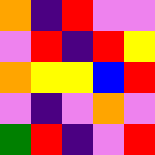[["orange", "indigo", "red", "violet", "violet"], ["violet", "red", "indigo", "red", "yellow"], ["orange", "yellow", "yellow", "blue", "red"], ["violet", "indigo", "violet", "orange", "violet"], ["green", "red", "indigo", "violet", "red"]]